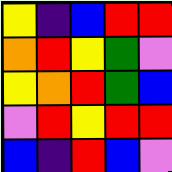[["yellow", "indigo", "blue", "red", "red"], ["orange", "red", "yellow", "green", "violet"], ["yellow", "orange", "red", "green", "blue"], ["violet", "red", "yellow", "red", "red"], ["blue", "indigo", "red", "blue", "violet"]]